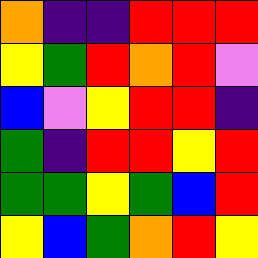[["orange", "indigo", "indigo", "red", "red", "red"], ["yellow", "green", "red", "orange", "red", "violet"], ["blue", "violet", "yellow", "red", "red", "indigo"], ["green", "indigo", "red", "red", "yellow", "red"], ["green", "green", "yellow", "green", "blue", "red"], ["yellow", "blue", "green", "orange", "red", "yellow"]]